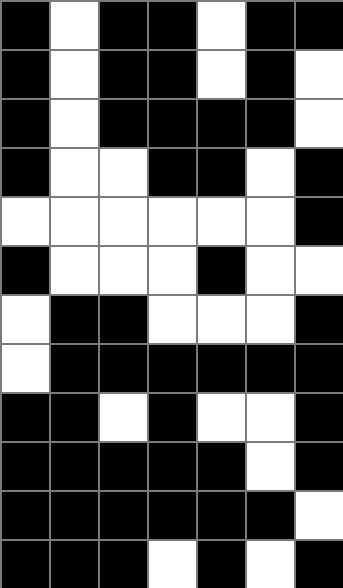[["black", "white", "black", "black", "white", "black", "black"], ["black", "white", "black", "black", "white", "black", "white"], ["black", "white", "black", "black", "black", "black", "white"], ["black", "white", "white", "black", "black", "white", "black"], ["white", "white", "white", "white", "white", "white", "black"], ["black", "white", "white", "white", "black", "white", "white"], ["white", "black", "black", "white", "white", "white", "black"], ["white", "black", "black", "black", "black", "black", "black"], ["black", "black", "white", "black", "white", "white", "black"], ["black", "black", "black", "black", "black", "white", "black"], ["black", "black", "black", "black", "black", "black", "white"], ["black", "black", "black", "white", "black", "white", "black"]]